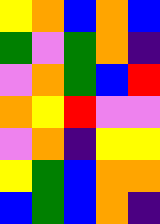[["yellow", "orange", "blue", "orange", "blue"], ["green", "violet", "green", "orange", "indigo"], ["violet", "orange", "green", "blue", "red"], ["orange", "yellow", "red", "violet", "violet"], ["violet", "orange", "indigo", "yellow", "yellow"], ["yellow", "green", "blue", "orange", "orange"], ["blue", "green", "blue", "orange", "indigo"]]